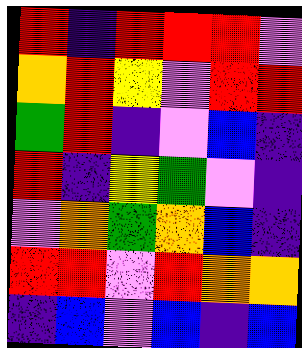[["red", "indigo", "red", "red", "red", "violet"], ["orange", "red", "yellow", "violet", "red", "red"], ["green", "red", "indigo", "violet", "blue", "indigo"], ["red", "indigo", "yellow", "green", "violet", "indigo"], ["violet", "orange", "green", "orange", "blue", "indigo"], ["red", "red", "violet", "red", "orange", "orange"], ["indigo", "blue", "violet", "blue", "indigo", "blue"]]